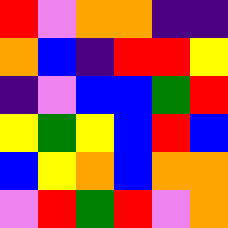[["red", "violet", "orange", "orange", "indigo", "indigo"], ["orange", "blue", "indigo", "red", "red", "yellow"], ["indigo", "violet", "blue", "blue", "green", "red"], ["yellow", "green", "yellow", "blue", "red", "blue"], ["blue", "yellow", "orange", "blue", "orange", "orange"], ["violet", "red", "green", "red", "violet", "orange"]]